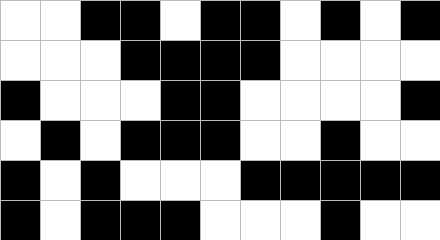[["white", "white", "black", "black", "white", "black", "black", "white", "black", "white", "black"], ["white", "white", "white", "black", "black", "black", "black", "white", "white", "white", "white"], ["black", "white", "white", "white", "black", "black", "white", "white", "white", "white", "black"], ["white", "black", "white", "black", "black", "black", "white", "white", "black", "white", "white"], ["black", "white", "black", "white", "white", "white", "black", "black", "black", "black", "black"], ["black", "white", "black", "black", "black", "white", "white", "white", "black", "white", "white"]]